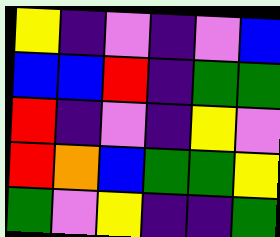[["yellow", "indigo", "violet", "indigo", "violet", "blue"], ["blue", "blue", "red", "indigo", "green", "green"], ["red", "indigo", "violet", "indigo", "yellow", "violet"], ["red", "orange", "blue", "green", "green", "yellow"], ["green", "violet", "yellow", "indigo", "indigo", "green"]]